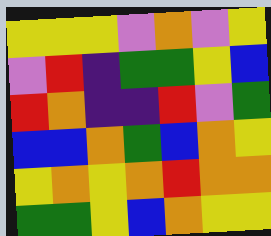[["yellow", "yellow", "yellow", "violet", "orange", "violet", "yellow"], ["violet", "red", "indigo", "green", "green", "yellow", "blue"], ["red", "orange", "indigo", "indigo", "red", "violet", "green"], ["blue", "blue", "orange", "green", "blue", "orange", "yellow"], ["yellow", "orange", "yellow", "orange", "red", "orange", "orange"], ["green", "green", "yellow", "blue", "orange", "yellow", "yellow"]]